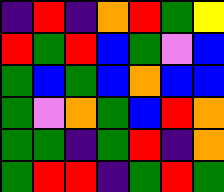[["indigo", "red", "indigo", "orange", "red", "green", "yellow"], ["red", "green", "red", "blue", "green", "violet", "blue"], ["green", "blue", "green", "blue", "orange", "blue", "blue"], ["green", "violet", "orange", "green", "blue", "red", "orange"], ["green", "green", "indigo", "green", "red", "indigo", "orange"], ["green", "red", "red", "indigo", "green", "red", "green"]]